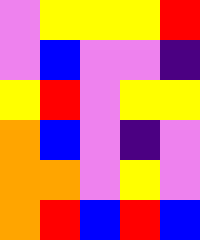[["violet", "yellow", "yellow", "yellow", "red"], ["violet", "blue", "violet", "violet", "indigo"], ["yellow", "red", "violet", "yellow", "yellow"], ["orange", "blue", "violet", "indigo", "violet"], ["orange", "orange", "violet", "yellow", "violet"], ["orange", "red", "blue", "red", "blue"]]